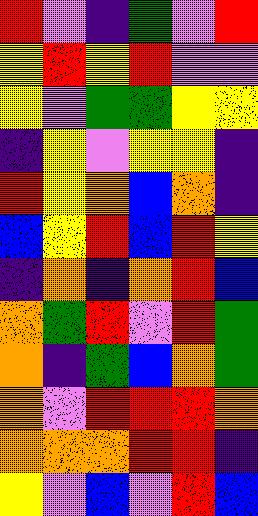[["red", "violet", "indigo", "green", "violet", "red"], ["yellow", "red", "yellow", "red", "violet", "violet"], ["yellow", "violet", "green", "green", "yellow", "yellow"], ["indigo", "yellow", "violet", "yellow", "yellow", "indigo"], ["red", "yellow", "orange", "blue", "orange", "indigo"], ["blue", "yellow", "red", "blue", "red", "yellow"], ["indigo", "orange", "indigo", "orange", "red", "blue"], ["orange", "green", "red", "violet", "red", "green"], ["orange", "indigo", "green", "blue", "orange", "green"], ["orange", "violet", "red", "red", "red", "orange"], ["orange", "orange", "orange", "red", "red", "indigo"], ["yellow", "violet", "blue", "violet", "red", "blue"]]